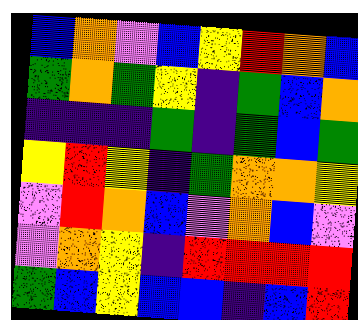[["blue", "orange", "violet", "blue", "yellow", "red", "orange", "blue"], ["green", "orange", "green", "yellow", "indigo", "green", "blue", "orange"], ["indigo", "indigo", "indigo", "green", "indigo", "green", "blue", "green"], ["yellow", "red", "yellow", "indigo", "green", "orange", "orange", "yellow"], ["violet", "red", "orange", "blue", "violet", "orange", "blue", "violet"], ["violet", "orange", "yellow", "indigo", "red", "red", "red", "red"], ["green", "blue", "yellow", "blue", "blue", "indigo", "blue", "red"]]